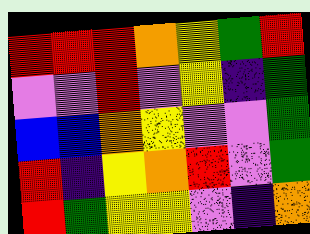[["red", "red", "red", "orange", "yellow", "green", "red"], ["violet", "violet", "red", "violet", "yellow", "indigo", "green"], ["blue", "blue", "orange", "yellow", "violet", "violet", "green"], ["red", "indigo", "yellow", "orange", "red", "violet", "green"], ["red", "green", "yellow", "yellow", "violet", "indigo", "orange"]]